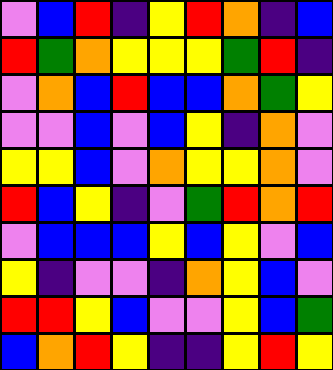[["violet", "blue", "red", "indigo", "yellow", "red", "orange", "indigo", "blue"], ["red", "green", "orange", "yellow", "yellow", "yellow", "green", "red", "indigo"], ["violet", "orange", "blue", "red", "blue", "blue", "orange", "green", "yellow"], ["violet", "violet", "blue", "violet", "blue", "yellow", "indigo", "orange", "violet"], ["yellow", "yellow", "blue", "violet", "orange", "yellow", "yellow", "orange", "violet"], ["red", "blue", "yellow", "indigo", "violet", "green", "red", "orange", "red"], ["violet", "blue", "blue", "blue", "yellow", "blue", "yellow", "violet", "blue"], ["yellow", "indigo", "violet", "violet", "indigo", "orange", "yellow", "blue", "violet"], ["red", "red", "yellow", "blue", "violet", "violet", "yellow", "blue", "green"], ["blue", "orange", "red", "yellow", "indigo", "indigo", "yellow", "red", "yellow"]]